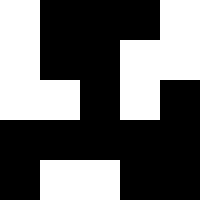[["white", "black", "black", "black", "white"], ["white", "black", "black", "white", "white"], ["white", "white", "black", "white", "black"], ["black", "black", "black", "black", "black"], ["black", "white", "white", "black", "black"]]